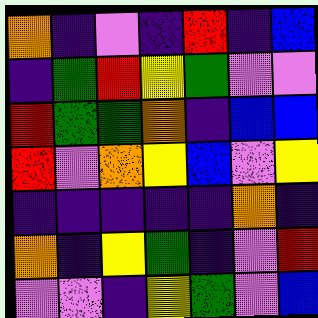[["orange", "indigo", "violet", "indigo", "red", "indigo", "blue"], ["indigo", "green", "red", "yellow", "green", "violet", "violet"], ["red", "green", "green", "orange", "indigo", "blue", "blue"], ["red", "violet", "orange", "yellow", "blue", "violet", "yellow"], ["indigo", "indigo", "indigo", "indigo", "indigo", "orange", "indigo"], ["orange", "indigo", "yellow", "green", "indigo", "violet", "red"], ["violet", "violet", "indigo", "yellow", "green", "violet", "blue"]]